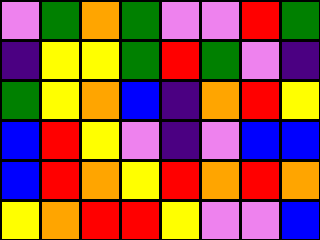[["violet", "green", "orange", "green", "violet", "violet", "red", "green"], ["indigo", "yellow", "yellow", "green", "red", "green", "violet", "indigo"], ["green", "yellow", "orange", "blue", "indigo", "orange", "red", "yellow"], ["blue", "red", "yellow", "violet", "indigo", "violet", "blue", "blue"], ["blue", "red", "orange", "yellow", "red", "orange", "red", "orange"], ["yellow", "orange", "red", "red", "yellow", "violet", "violet", "blue"]]